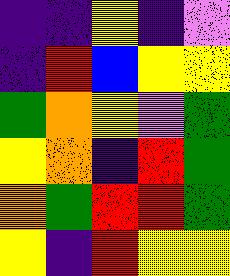[["indigo", "indigo", "yellow", "indigo", "violet"], ["indigo", "red", "blue", "yellow", "yellow"], ["green", "orange", "yellow", "violet", "green"], ["yellow", "orange", "indigo", "red", "green"], ["orange", "green", "red", "red", "green"], ["yellow", "indigo", "red", "yellow", "yellow"]]